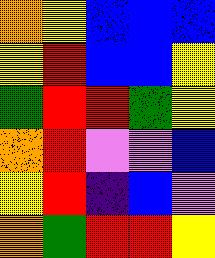[["orange", "yellow", "blue", "blue", "blue"], ["yellow", "red", "blue", "blue", "yellow"], ["green", "red", "red", "green", "yellow"], ["orange", "red", "violet", "violet", "blue"], ["yellow", "red", "indigo", "blue", "violet"], ["orange", "green", "red", "red", "yellow"]]